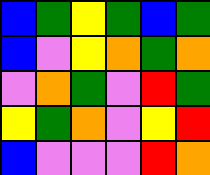[["blue", "green", "yellow", "green", "blue", "green"], ["blue", "violet", "yellow", "orange", "green", "orange"], ["violet", "orange", "green", "violet", "red", "green"], ["yellow", "green", "orange", "violet", "yellow", "red"], ["blue", "violet", "violet", "violet", "red", "orange"]]